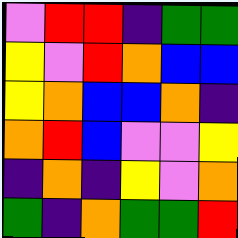[["violet", "red", "red", "indigo", "green", "green"], ["yellow", "violet", "red", "orange", "blue", "blue"], ["yellow", "orange", "blue", "blue", "orange", "indigo"], ["orange", "red", "blue", "violet", "violet", "yellow"], ["indigo", "orange", "indigo", "yellow", "violet", "orange"], ["green", "indigo", "orange", "green", "green", "red"]]